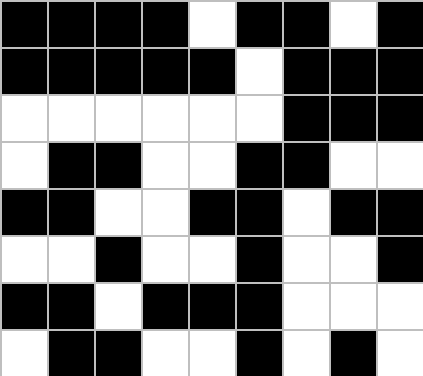[["black", "black", "black", "black", "white", "black", "black", "white", "black"], ["black", "black", "black", "black", "black", "white", "black", "black", "black"], ["white", "white", "white", "white", "white", "white", "black", "black", "black"], ["white", "black", "black", "white", "white", "black", "black", "white", "white"], ["black", "black", "white", "white", "black", "black", "white", "black", "black"], ["white", "white", "black", "white", "white", "black", "white", "white", "black"], ["black", "black", "white", "black", "black", "black", "white", "white", "white"], ["white", "black", "black", "white", "white", "black", "white", "black", "white"]]